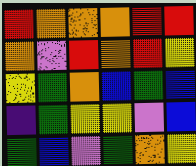[["red", "orange", "orange", "orange", "red", "red"], ["orange", "violet", "red", "orange", "red", "yellow"], ["yellow", "green", "orange", "blue", "green", "blue"], ["indigo", "green", "yellow", "yellow", "violet", "blue"], ["green", "blue", "violet", "green", "orange", "yellow"]]